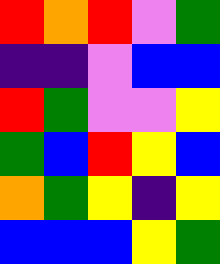[["red", "orange", "red", "violet", "green"], ["indigo", "indigo", "violet", "blue", "blue"], ["red", "green", "violet", "violet", "yellow"], ["green", "blue", "red", "yellow", "blue"], ["orange", "green", "yellow", "indigo", "yellow"], ["blue", "blue", "blue", "yellow", "green"]]